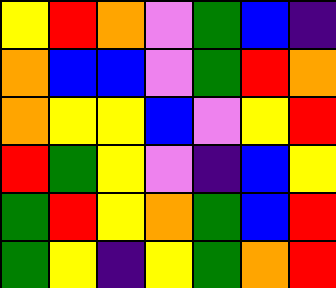[["yellow", "red", "orange", "violet", "green", "blue", "indigo"], ["orange", "blue", "blue", "violet", "green", "red", "orange"], ["orange", "yellow", "yellow", "blue", "violet", "yellow", "red"], ["red", "green", "yellow", "violet", "indigo", "blue", "yellow"], ["green", "red", "yellow", "orange", "green", "blue", "red"], ["green", "yellow", "indigo", "yellow", "green", "orange", "red"]]